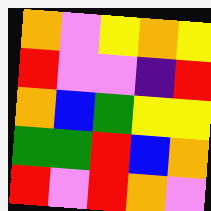[["orange", "violet", "yellow", "orange", "yellow"], ["red", "violet", "violet", "indigo", "red"], ["orange", "blue", "green", "yellow", "yellow"], ["green", "green", "red", "blue", "orange"], ["red", "violet", "red", "orange", "violet"]]